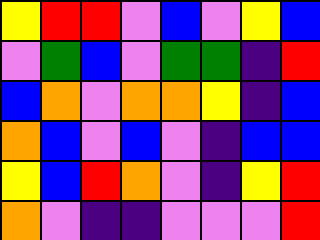[["yellow", "red", "red", "violet", "blue", "violet", "yellow", "blue"], ["violet", "green", "blue", "violet", "green", "green", "indigo", "red"], ["blue", "orange", "violet", "orange", "orange", "yellow", "indigo", "blue"], ["orange", "blue", "violet", "blue", "violet", "indigo", "blue", "blue"], ["yellow", "blue", "red", "orange", "violet", "indigo", "yellow", "red"], ["orange", "violet", "indigo", "indigo", "violet", "violet", "violet", "red"]]